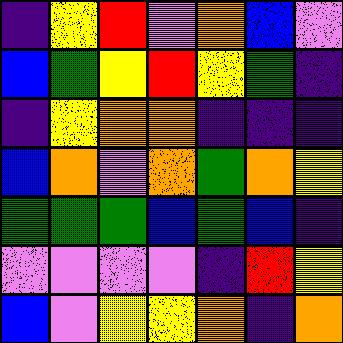[["indigo", "yellow", "red", "violet", "orange", "blue", "violet"], ["blue", "green", "yellow", "red", "yellow", "green", "indigo"], ["indigo", "yellow", "orange", "orange", "indigo", "indigo", "indigo"], ["blue", "orange", "violet", "orange", "green", "orange", "yellow"], ["green", "green", "green", "blue", "green", "blue", "indigo"], ["violet", "violet", "violet", "violet", "indigo", "red", "yellow"], ["blue", "violet", "yellow", "yellow", "orange", "indigo", "orange"]]